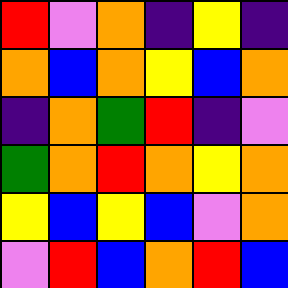[["red", "violet", "orange", "indigo", "yellow", "indigo"], ["orange", "blue", "orange", "yellow", "blue", "orange"], ["indigo", "orange", "green", "red", "indigo", "violet"], ["green", "orange", "red", "orange", "yellow", "orange"], ["yellow", "blue", "yellow", "blue", "violet", "orange"], ["violet", "red", "blue", "orange", "red", "blue"]]